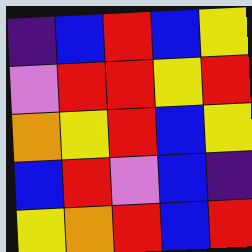[["indigo", "blue", "red", "blue", "yellow"], ["violet", "red", "red", "yellow", "red"], ["orange", "yellow", "red", "blue", "yellow"], ["blue", "red", "violet", "blue", "indigo"], ["yellow", "orange", "red", "blue", "red"]]